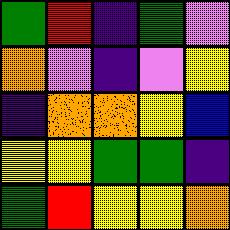[["green", "red", "indigo", "green", "violet"], ["orange", "violet", "indigo", "violet", "yellow"], ["indigo", "orange", "orange", "yellow", "blue"], ["yellow", "yellow", "green", "green", "indigo"], ["green", "red", "yellow", "yellow", "orange"]]